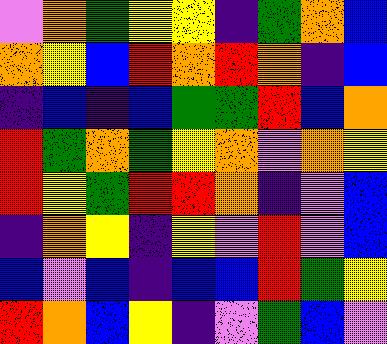[["violet", "orange", "green", "yellow", "yellow", "indigo", "green", "orange", "blue"], ["orange", "yellow", "blue", "red", "orange", "red", "orange", "indigo", "blue"], ["indigo", "blue", "indigo", "blue", "green", "green", "red", "blue", "orange"], ["red", "green", "orange", "green", "yellow", "orange", "violet", "orange", "yellow"], ["red", "yellow", "green", "red", "red", "orange", "indigo", "violet", "blue"], ["indigo", "orange", "yellow", "indigo", "yellow", "violet", "red", "violet", "blue"], ["blue", "violet", "blue", "indigo", "blue", "blue", "red", "green", "yellow"], ["red", "orange", "blue", "yellow", "indigo", "violet", "green", "blue", "violet"]]